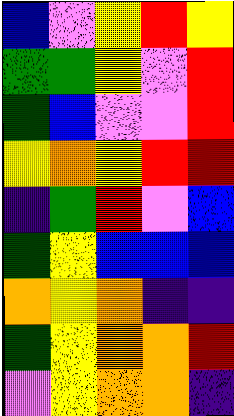[["blue", "violet", "yellow", "red", "yellow"], ["green", "green", "yellow", "violet", "red"], ["green", "blue", "violet", "violet", "red"], ["yellow", "orange", "yellow", "red", "red"], ["indigo", "green", "red", "violet", "blue"], ["green", "yellow", "blue", "blue", "blue"], ["orange", "yellow", "orange", "indigo", "indigo"], ["green", "yellow", "orange", "orange", "red"], ["violet", "yellow", "orange", "orange", "indigo"]]